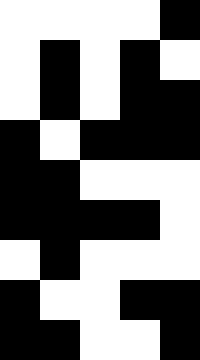[["white", "white", "white", "white", "black"], ["white", "black", "white", "black", "white"], ["white", "black", "white", "black", "black"], ["black", "white", "black", "black", "black"], ["black", "black", "white", "white", "white"], ["black", "black", "black", "black", "white"], ["white", "black", "white", "white", "white"], ["black", "white", "white", "black", "black"], ["black", "black", "white", "white", "black"]]